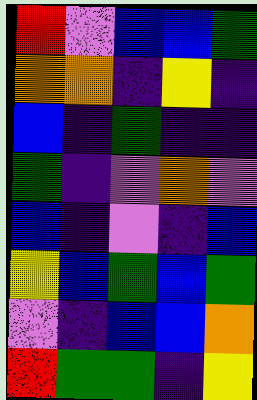[["red", "violet", "blue", "blue", "green"], ["orange", "orange", "indigo", "yellow", "indigo"], ["blue", "indigo", "green", "indigo", "indigo"], ["green", "indigo", "violet", "orange", "violet"], ["blue", "indigo", "violet", "indigo", "blue"], ["yellow", "blue", "green", "blue", "green"], ["violet", "indigo", "blue", "blue", "orange"], ["red", "green", "green", "indigo", "yellow"]]